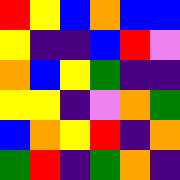[["red", "yellow", "blue", "orange", "blue", "blue"], ["yellow", "indigo", "indigo", "blue", "red", "violet"], ["orange", "blue", "yellow", "green", "indigo", "indigo"], ["yellow", "yellow", "indigo", "violet", "orange", "green"], ["blue", "orange", "yellow", "red", "indigo", "orange"], ["green", "red", "indigo", "green", "orange", "indigo"]]